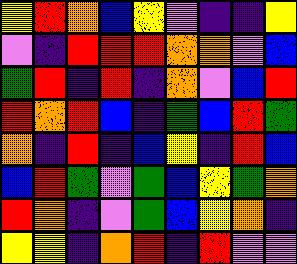[["yellow", "red", "orange", "blue", "yellow", "violet", "indigo", "indigo", "yellow"], ["violet", "indigo", "red", "red", "red", "orange", "orange", "violet", "blue"], ["green", "red", "indigo", "red", "indigo", "orange", "violet", "blue", "red"], ["red", "orange", "red", "blue", "indigo", "green", "blue", "red", "green"], ["orange", "indigo", "red", "indigo", "blue", "yellow", "indigo", "red", "blue"], ["blue", "red", "green", "violet", "green", "blue", "yellow", "green", "orange"], ["red", "orange", "indigo", "violet", "green", "blue", "yellow", "orange", "indigo"], ["yellow", "yellow", "indigo", "orange", "red", "indigo", "red", "violet", "violet"]]